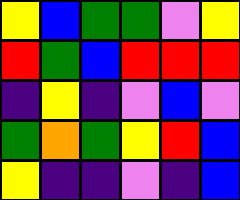[["yellow", "blue", "green", "green", "violet", "yellow"], ["red", "green", "blue", "red", "red", "red"], ["indigo", "yellow", "indigo", "violet", "blue", "violet"], ["green", "orange", "green", "yellow", "red", "blue"], ["yellow", "indigo", "indigo", "violet", "indigo", "blue"]]